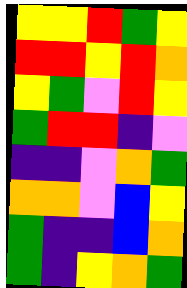[["yellow", "yellow", "red", "green", "yellow"], ["red", "red", "yellow", "red", "orange"], ["yellow", "green", "violet", "red", "yellow"], ["green", "red", "red", "indigo", "violet"], ["indigo", "indigo", "violet", "orange", "green"], ["orange", "orange", "violet", "blue", "yellow"], ["green", "indigo", "indigo", "blue", "orange"], ["green", "indigo", "yellow", "orange", "green"]]